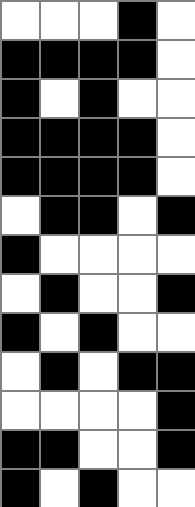[["white", "white", "white", "black", "white"], ["black", "black", "black", "black", "white"], ["black", "white", "black", "white", "white"], ["black", "black", "black", "black", "white"], ["black", "black", "black", "black", "white"], ["white", "black", "black", "white", "black"], ["black", "white", "white", "white", "white"], ["white", "black", "white", "white", "black"], ["black", "white", "black", "white", "white"], ["white", "black", "white", "black", "black"], ["white", "white", "white", "white", "black"], ["black", "black", "white", "white", "black"], ["black", "white", "black", "white", "white"]]